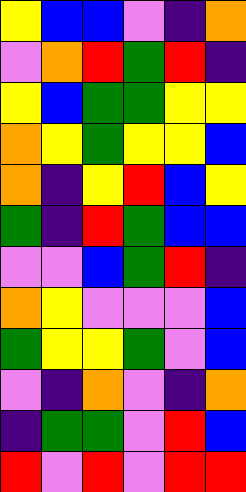[["yellow", "blue", "blue", "violet", "indigo", "orange"], ["violet", "orange", "red", "green", "red", "indigo"], ["yellow", "blue", "green", "green", "yellow", "yellow"], ["orange", "yellow", "green", "yellow", "yellow", "blue"], ["orange", "indigo", "yellow", "red", "blue", "yellow"], ["green", "indigo", "red", "green", "blue", "blue"], ["violet", "violet", "blue", "green", "red", "indigo"], ["orange", "yellow", "violet", "violet", "violet", "blue"], ["green", "yellow", "yellow", "green", "violet", "blue"], ["violet", "indigo", "orange", "violet", "indigo", "orange"], ["indigo", "green", "green", "violet", "red", "blue"], ["red", "violet", "red", "violet", "red", "red"]]